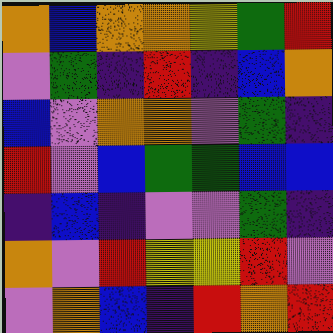[["orange", "blue", "orange", "orange", "yellow", "green", "red"], ["violet", "green", "indigo", "red", "indigo", "blue", "orange"], ["blue", "violet", "orange", "orange", "violet", "green", "indigo"], ["red", "violet", "blue", "green", "green", "blue", "blue"], ["indigo", "blue", "indigo", "violet", "violet", "green", "indigo"], ["orange", "violet", "red", "yellow", "yellow", "red", "violet"], ["violet", "orange", "blue", "indigo", "red", "orange", "red"]]